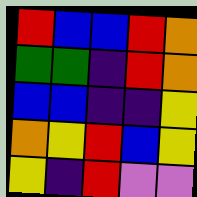[["red", "blue", "blue", "red", "orange"], ["green", "green", "indigo", "red", "orange"], ["blue", "blue", "indigo", "indigo", "yellow"], ["orange", "yellow", "red", "blue", "yellow"], ["yellow", "indigo", "red", "violet", "violet"]]